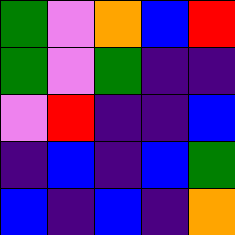[["green", "violet", "orange", "blue", "red"], ["green", "violet", "green", "indigo", "indigo"], ["violet", "red", "indigo", "indigo", "blue"], ["indigo", "blue", "indigo", "blue", "green"], ["blue", "indigo", "blue", "indigo", "orange"]]